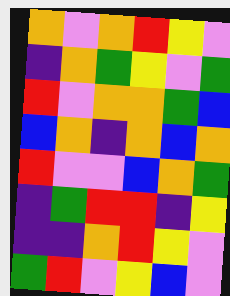[["orange", "violet", "orange", "red", "yellow", "violet"], ["indigo", "orange", "green", "yellow", "violet", "green"], ["red", "violet", "orange", "orange", "green", "blue"], ["blue", "orange", "indigo", "orange", "blue", "orange"], ["red", "violet", "violet", "blue", "orange", "green"], ["indigo", "green", "red", "red", "indigo", "yellow"], ["indigo", "indigo", "orange", "red", "yellow", "violet"], ["green", "red", "violet", "yellow", "blue", "violet"]]